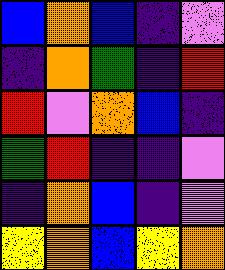[["blue", "orange", "blue", "indigo", "violet"], ["indigo", "orange", "green", "indigo", "red"], ["red", "violet", "orange", "blue", "indigo"], ["green", "red", "indigo", "indigo", "violet"], ["indigo", "orange", "blue", "indigo", "violet"], ["yellow", "orange", "blue", "yellow", "orange"]]